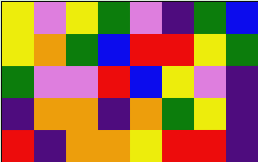[["yellow", "violet", "yellow", "green", "violet", "indigo", "green", "blue"], ["yellow", "orange", "green", "blue", "red", "red", "yellow", "green"], ["green", "violet", "violet", "red", "blue", "yellow", "violet", "indigo"], ["indigo", "orange", "orange", "indigo", "orange", "green", "yellow", "indigo"], ["red", "indigo", "orange", "orange", "yellow", "red", "red", "indigo"]]